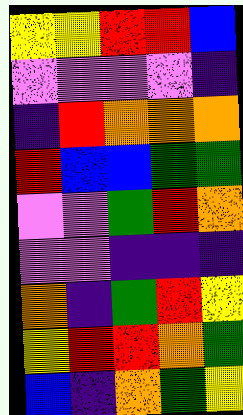[["yellow", "yellow", "red", "red", "blue"], ["violet", "violet", "violet", "violet", "indigo"], ["indigo", "red", "orange", "orange", "orange"], ["red", "blue", "blue", "green", "green"], ["violet", "violet", "green", "red", "orange"], ["violet", "violet", "indigo", "indigo", "indigo"], ["orange", "indigo", "green", "red", "yellow"], ["yellow", "red", "red", "orange", "green"], ["blue", "indigo", "orange", "green", "yellow"]]